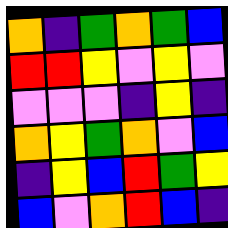[["orange", "indigo", "green", "orange", "green", "blue"], ["red", "red", "yellow", "violet", "yellow", "violet"], ["violet", "violet", "violet", "indigo", "yellow", "indigo"], ["orange", "yellow", "green", "orange", "violet", "blue"], ["indigo", "yellow", "blue", "red", "green", "yellow"], ["blue", "violet", "orange", "red", "blue", "indigo"]]